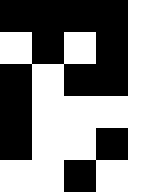[["black", "black", "black", "black", "white"], ["white", "black", "white", "black", "white"], ["black", "white", "black", "black", "white"], ["black", "white", "white", "white", "white"], ["black", "white", "white", "black", "white"], ["white", "white", "black", "white", "white"]]